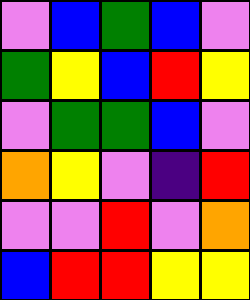[["violet", "blue", "green", "blue", "violet"], ["green", "yellow", "blue", "red", "yellow"], ["violet", "green", "green", "blue", "violet"], ["orange", "yellow", "violet", "indigo", "red"], ["violet", "violet", "red", "violet", "orange"], ["blue", "red", "red", "yellow", "yellow"]]